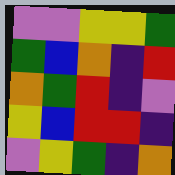[["violet", "violet", "yellow", "yellow", "green"], ["green", "blue", "orange", "indigo", "red"], ["orange", "green", "red", "indigo", "violet"], ["yellow", "blue", "red", "red", "indigo"], ["violet", "yellow", "green", "indigo", "orange"]]